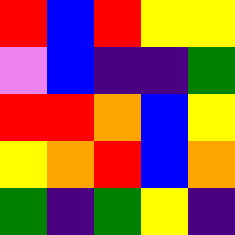[["red", "blue", "red", "yellow", "yellow"], ["violet", "blue", "indigo", "indigo", "green"], ["red", "red", "orange", "blue", "yellow"], ["yellow", "orange", "red", "blue", "orange"], ["green", "indigo", "green", "yellow", "indigo"]]